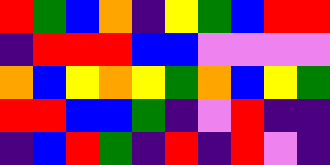[["red", "green", "blue", "orange", "indigo", "yellow", "green", "blue", "red", "red"], ["indigo", "red", "red", "red", "blue", "blue", "violet", "violet", "violet", "violet"], ["orange", "blue", "yellow", "orange", "yellow", "green", "orange", "blue", "yellow", "green"], ["red", "red", "blue", "blue", "green", "indigo", "violet", "red", "indigo", "indigo"], ["indigo", "blue", "red", "green", "indigo", "red", "indigo", "red", "violet", "indigo"]]